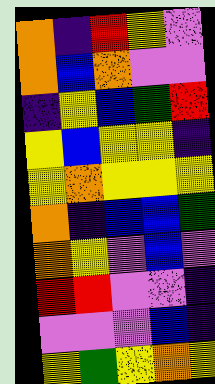[["orange", "indigo", "red", "yellow", "violet"], ["orange", "blue", "orange", "violet", "violet"], ["indigo", "yellow", "blue", "green", "red"], ["yellow", "blue", "yellow", "yellow", "indigo"], ["yellow", "orange", "yellow", "yellow", "yellow"], ["orange", "indigo", "blue", "blue", "green"], ["orange", "yellow", "violet", "blue", "violet"], ["red", "red", "violet", "violet", "indigo"], ["violet", "violet", "violet", "blue", "indigo"], ["yellow", "green", "yellow", "orange", "yellow"]]